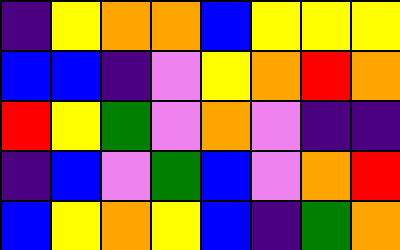[["indigo", "yellow", "orange", "orange", "blue", "yellow", "yellow", "yellow"], ["blue", "blue", "indigo", "violet", "yellow", "orange", "red", "orange"], ["red", "yellow", "green", "violet", "orange", "violet", "indigo", "indigo"], ["indigo", "blue", "violet", "green", "blue", "violet", "orange", "red"], ["blue", "yellow", "orange", "yellow", "blue", "indigo", "green", "orange"]]